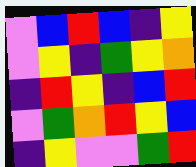[["violet", "blue", "red", "blue", "indigo", "yellow"], ["violet", "yellow", "indigo", "green", "yellow", "orange"], ["indigo", "red", "yellow", "indigo", "blue", "red"], ["violet", "green", "orange", "red", "yellow", "blue"], ["indigo", "yellow", "violet", "violet", "green", "red"]]